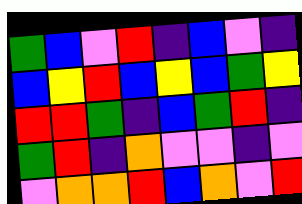[["green", "blue", "violet", "red", "indigo", "blue", "violet", "indigo"], ["blue", "yellow", "red", "blue", "yellow", "blue", "green", "yellow"], ["red", "red", "green", "indigo", "blue", "green", "red", "indigo"], ["green", "red", "indigo", "orange", "violet", "violet", "indigo", "violet"], ["violet", "orange", "orange", "red", "blue", "orange", "violet", "red"]]